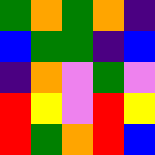[["green", "orange", "green", "orange", "indigo"], ["blue", "green", "green", "indigo", "blue"], ["indigo", "orange", "violet", "green", "violet"], ["red", "yellow", "violet", "red", "yellow"], ["red", "green", "orange", "red", "blue"]]